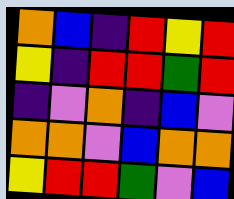[["orange", "blue", "indigo", "red", "yellow", "red"], ["yellow", "indigo", "red", "red", "green", "red"], ["indigo", "violet", "orange", "indigo", "blue", "violet"], ["orange", "orange", "violet", "blue", "orange", "orange"], ["yellow", "red", "red", "green", "violet", "blue"]]